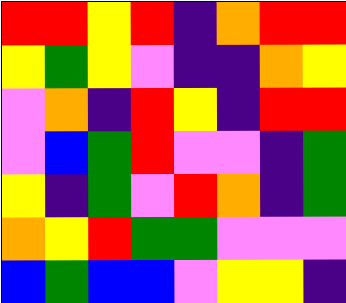[["red", "red", "yellow", "red", "indigo", "orange", "red", "red"], ["yellow", "green", "yellow", "violet", "indigo", "indigo", "orange", "yellow"], ["violet", "orange", "indigo", "red", "yellow", "indigo", "red", "red"], ["violet", "blue", "green", "red", "violet", "violet", "indigo", "green"], ["yellow", "indigo", "green", "violet", "red", "orange", "indigo", "green"], ["orange", "yellow", "red", "green", "green", "violet", "violet", "violet"], ["blue", "green", "blue", "blue", "violet", "yellow", "yellow", "indigo"]]